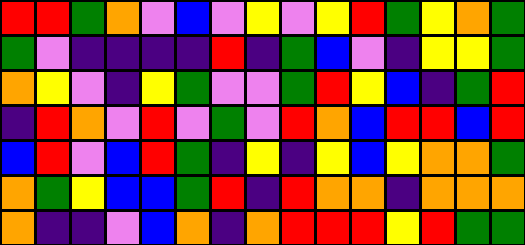[["red", "red", "green", "orange", "violet", "blue", "violet", "yellow", "violet", "yellow", "red", "green", "yellow", "orange", "green"], ["green", "violet", "indigo", "indigo", "indigo", "indigo", "red", "indigo", "green", "blue", "violet", "indigo", "yellow", "yellow", "green"], ["orange", "yellow", "violet", "indigo", "yellow", "green", "violet", "violet", "green", "red", "yellow", "blue", "indigo", "green", "red"], ["indigo", "red", "orange", "violet", "red", "violet", "green", "violet", "red", "orange", "blue", "red", "red", "blue", "red"], ["blue", "red", "violet", "blue", "red", "green", "indigo", "yellow", "indigo", "yellow", "blue", "yellow", "orange", "orange", "green"], ["orange", "green", "yellow", "blue", "blue", "green", "red", "indigo", "red", "orange", "orange", "indigo", "orange", "orange", "orange"], ["orange", "indigo", "indigo", "violet", "blue", "orange", "indigo", "orange", "red", "red", "red", "yellow", "red", "green", "green"]]